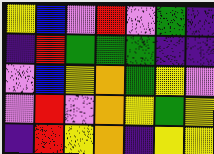[["yellow", "blue", "violet", "red", "violet", "green", "indigo"], ["indigo", "red", "green", "green", "green", "indigo", "indigo"], ["violet", "blue", "yellow", "orange", "green", "yellow", "violet"], ["violet", "red", "violet", "orange", "yellow", "green", "yellow"], ["indigo", "red", "yellow", "orange", "indigo", "yellow", "yellow"]]